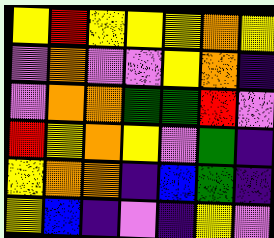[["yellow", "red", "yellow", "yellow", "yellow", "orange", "yellow"], ["violet", "orange", "violet", "violet", "yellow", "orange", "indigo"], ["violet", "orange", "orange", "green", "green", "red", "violet"], ["red", "yellow", "orange", "yellow", "violet", "green", "indigo"], ["yellow", "orange", "orange", "indigo", "blue", "green", "indigo"], ["yellow", "blue", "indigo", "violet", "indigo", "yellow", "violet"]]